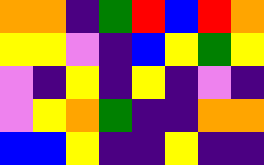[["orange", "orange", "indigo", "green", "red", "blue", "red", "orange"], ["yellow", "yellow", "violet", "indigo", "blue", "yellow", "green", "yellow"], ["violet", "indigo", "yellow", "indigo", "yellow", "indigo", "violet", "indigo"], ["violet", "yellow", "orange", "green", "indigo", "indigo", "orange", "orange"], ["blue", "blue", "yellow", "indigo", "indigo", "yellow", "indigo", "indigo"]]